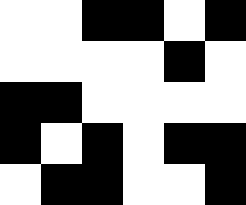[["white", "white", "black", "black", "white", "black"], ["white", "white", "white", "white", "black", "white"], ["black", "black", "white", "white", "white", "white"], ["black", "white", "black", "white", "black", "black"], ["white", "black", "black", "white", "white", "black"]]